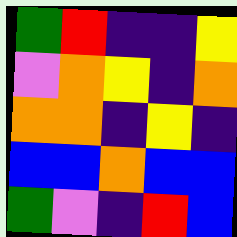[["green", "red", "indigo", "indigo", "yellow"], ["violet", "orange", "yellow", "indigo", "orange"], ["orange", "orange", "indigo", "yellow", "indigo"], ["blue", "blue", "orange", "blue", "blue"], ["green", "violet", "indigo", "red", "blue"]]